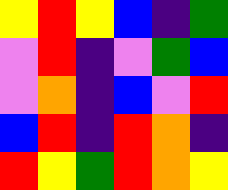[["yellow", "red", "yellow", "blue", "indigo", "green"], ["violet", "red", "indigo", "violet", "green", "blue"], ["violet", "orange", "indigo", "blue", "violet", "red"], ["blue", "red", "indigo", "red", "orange", "indigo"], ["red", "yellow", "green", "red", "orange", "yellow"]]